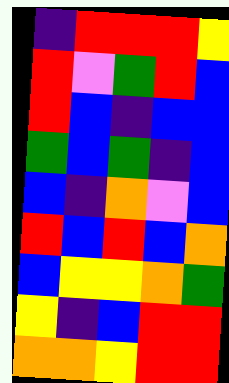[["indigo", "red", "red", "red", "yellow"], ["red", "violet", "green", "red", "blue"], ["red", "blue", "indigo", "blue", "blue"], ["green", "blue", "green", "indigo", "blue"], ["blue", "indigo", "orange", "violet", "blue"], ["red", "blue", "red", "blue", "orange"], ["blue", "yellow", "yellow", "orange", "green"], ["yellow", "indigo", "blue", "red", "red"], ["orange", "orange", "yellow", "red", "red"]]